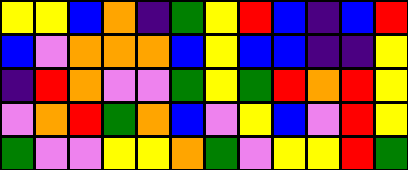[["yellow", "yellow", "blue", "orange", "indigo", "green", "yellow", "red", "blue", "indigo", "blue", "red"], ["blue", "violet", "orange", "orange", "orange", "blue", "yellow", "blue", "blue", "indigo", "indigo", "yellow"], ["indigo", "red", "orange", "violet", "violet", "green", "yellow", "green", "red", "orange", "red", "yellow"], ["violet", "orange", "red", "green", "orange", "blue", "violet", "yellow", "blue", "violet", "red", "yellow"], ["green", "violet", "violet", "yellow", "yellow", "orange", "green", "violet", "yellow", "yellow", "red", "green"]]